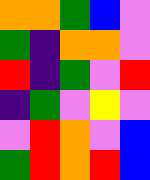[["orange", "orange", "green", "blue", "violet"], ["green", "indigo", "orange", "orange", "violet"], ["red", "indigo", "green", "violet", "red"], ["indigo", "green", "violet", "yellow", "violet"], ["violet", "red", "orange", "violet", "blue"], ["green", "red", "orange", "red", "blue"]]